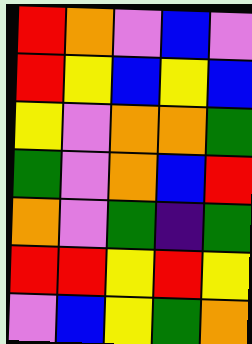[["red", "orange", "violet", "blue", "violet"], ["red", "yellow", "blue", "yellow", "blue"], ["yellow", "violet", "orange", "orange", "green"], ["green", "violet", "orange", "blue", "red"], ["orange", "violet", "green", "indigo", "green"], ["red", "red", "yellow", "red", "yellow"], ["violet", "blue", "yellow", "green", "orange"]]